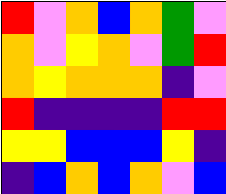[["red", "violet", "orange", "blue", "orange", "green", "violet"], ["orange", "violet", "yellow", "orange", "violet", "green", "red"], ["orange", "yellow", "orange", "orange", "orange", "indigo", "violet"], ["red", "indigo", "indigo", "indigo", "indigo", "red", "red"], ["yellow", "yellow", "blue", "blue", "blue", "yellow", "indigo"], ["indigo", "blue", "orange", "blue", "orange", "violet", "blue"]]